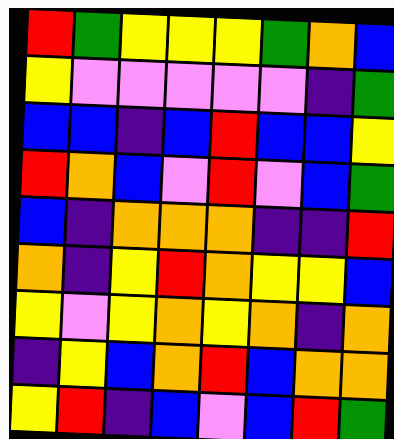[["red", "green", "yellow", "yellow", "yellow", "green", "orange", "blue"], ["yellow", "violet", "violet", "violet", "violet", "violet", "indigo", "green"], ["blue", "blue", "indigo", "blue", "red", "blue", "blue", "yellow"], ["red", "orange", "blue", "violet", "red", "violet", "blue", "green"], ["blue", "indigo", "orange", "orange", "orange", "indigo", "indigo", "red"], ["orange", "indigo", "yellow", "red", "orange", "yellow", "yellow", "blue"], ["yellow", "violet", "yellow", "orange", "yellow", "orange", "indigo", "orange"], ["indigo", "yellow", "blue", "orange", "red", "blue", "orange", "orange"], ["yellow", "red", "indigo", "blue", "violet", "blue", "red", "green"]]